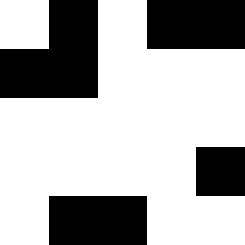[["white", "black", "white", "black", "black"], ["black", "black", "white", "white", "white"], ["white", "white", "white", "white", "white"], ["white", "white", "white", "white", "black"], ["white", "black", "black", "white", "white"]]